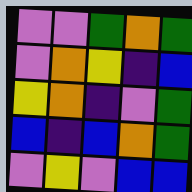[["violet", "violet", "green", "orange", "green"], ["violet", "orange", "yellow", "indigo", "blue"], ["yellow", "orange", "indigo", "violet", "green"], ["blue", "indigo", "blue", "orange", "green"], ["violet", "yellow", "violet", "blue", "blue"]]